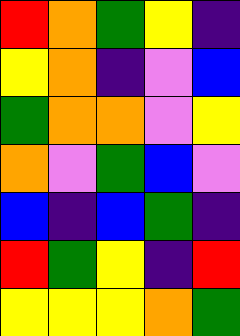[["red", "orange", "green", "yellow", "indigo"], ["yellow", "orange", "indigo", "violet", "blue"], ["green", "orange", "orange", "violet", "yellow"], ["orange", "violet", "green", "blue", "violet"], ["blue", "indigo", "blue", "green", "indigo"], ["red", "green", "yellow", "indigo", "red"], ["yellow", "yellow", "yellow", "orange", "green"]]